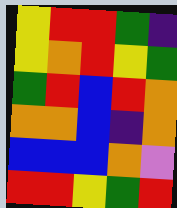[["yellow", "red", "red", "green", "indigo"], ["yellow", "orange", "red", "yellow", "green"], ["green", "red", "blue", "red", "orange"], ["orange", "orange", "blue", "indigo", "orange"], ["blue", "blue", "blue", "orange", "violet"], ["red", "red", "yellow", "green", "red"]]